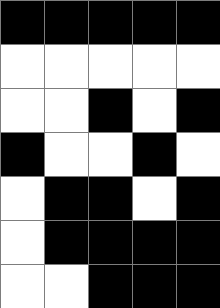[["black", "black", "black", "black", "black"], ["white", "white", "white", "white", "white"], ["white", "white", "black", "white", "black"], ["black", "white", "white", "black", "white"], ["white", "black", "black", "white", "black"], ["white", "black", "black", "black", "black"], ["white", "white", "black", "black", "black"]]